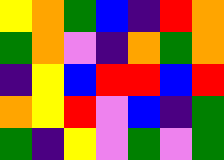[["yellow", "orange", "green", "blue", "indigo", "red", "orange"], ["green", "orange", "violet", "indigo", "orange", "green", "orange"], ["indigo", "yellow", "blue", "red", "red", "blue", "red"], ["orange", "yellow", "red", "violet", "blue", "indigo", "green"], ["green", "indigo", "yellow", "violet", "green", "violet", "green"]]